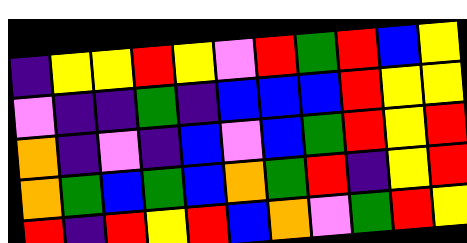[["indigo", "yellow", "yellow", "red", "yellow", "violet", "red", "green", "red", "blue", "yellow"], ["violet", "indigo", "indigo", "green", "indigo", "blue", "blue", "blue", "red", "yellow", "yellow"], ["orange", "indigo", "violet", "indigo", "blue", "violet", "blue", "green", "red", "yellow", "red"], ["orange", "green", "blue", "green", "blue", "orange", "green", "red", "indigo", "yellow", "red"], ["red", "indigo", "red", "yellow", "red", "blue", "orange", "violet", "green", "red", "yellow"]]